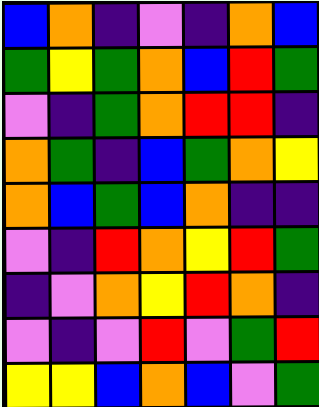[["blue", "orange", "indigo", "violet", "indigo", "orange", "blue"], ["green", "yellow", "green", "orange", "blue", "red", "green"], ["violet", "indigo", "green", "orange", "red", "red", "indigo"], ["orange", "green", "indigo", "blue", "green", "orange", "yellow"], ["orange", "blue", "green", "blue", "orange", "indigo", "indigo"], ["violet", "indigo", "red", "orange", "yellow", "red", "green"], ["indigo", "violet", "orange", "yellow", "red", "orange", "indigo"], ["violet", "indigo", "violet", "red", "violet", "green", "red"], ["yellow", "yellow", "blue", "orange", "blue", "violet", "green"]]